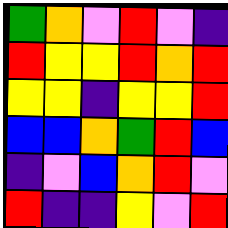[["green", "orange", "violet", "red", "violet", "indigo"], ["red", "yellow", "yellow", "red", "orange", "red"], ["yellow", "yellow", "indigo", "yellow", "yellow", "red"], ["blue", "blue", "orange", "green", "red", "blue"], ["indigo", "violet", "blue", "orange", "red", "violet"], ["red", "indigo", "indigo", "yellow", "violet", "red"]]